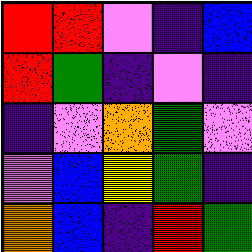[["red", "red", "violet", "indigo", "blue"], ["red", "green", "indigo", "violet", "indigo"], ["indigo", "violet", "orange", "green", "violet"], ["violet", "blue", "yellow", "green", "indigo"], ["orange", "blue", "indigo", "red", "green"]]